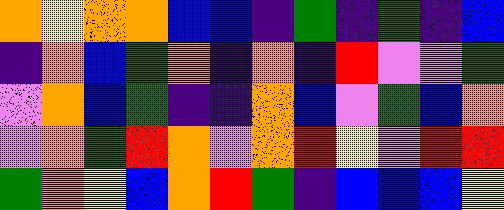[["orange", "yellow", "orange", "orange", "blue", "blue", "indigo", "green", "indigo", "green", "indigo", "blue"], ["indigo", "orange", "blue", "green", "orange", "indigo", "orange", "indigo", "red", "violet", "violet", "green"], ["violet", "orange", "blue", "green", "indigo", "indigo", "orange", "blue", "violet", "green", "blue", "orange"], ["violet", "orange", "green", "red", "orange", "violet", "orange", "red", "yellow", "violet", "red", "red"], ["green", "orange", "yellow", "blue", "orange", "red", "green", "indigo", "blue", "blue", "blue", "yellow"]]